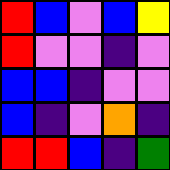[["red", "blue", "violet", "blue", "yellow"], ["red", "violet", "violet", "indigo", "violet"], ["blue", "blue", "indigo", "violet", "violet"], ["blue", "indigo", "violet", "orange", "indigo"], ["red", "red", "blue", "indigo", "green"]]